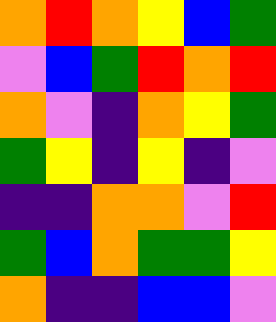[["orange", "red", "orange", "yellow", "blue", "green"], ["violet", "blue", "green", "red", "orange", "red"], ["orange", "violet", "indigo", "orange", "yellow", "green"], ["green", "yellow", "indigo", "yellow", "indigo", "violet"], ["indigo", "indigo", "orange", "orange", "violet", "red"], ["green", "blue", "orange", "green", "green", "yellow"], ["orange", "indigo", "indigo", "blue", "blue", "violet"]]